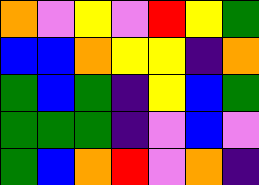[["orange", "violet", "yellow", "violet", "red", "yellow", "green"], ["blue", "blue", "orange", "yellow", "yellow", "indigo", "orange"], ["green", "blue", "green", "indigo", "yellow", "blue", "green"], ["green", "green", "green", "indigo", "violet", "blue", "violet"], ["green", "blue", "orange", "red", "violet", "orange", "indigo"]]